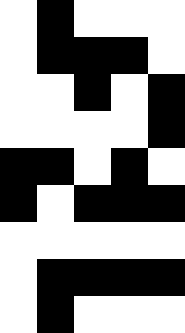[["white", "black", "white", "white", "white"], ["white", "black", "black", "black", "white"], ["white", "white", "black", "white", "black"], ["white", "white", "white", "white", "black"], ["black", "black", "white", "black", "white"], ["black", "white", "black", "black", "black"], ["white", "white", "white", "white", "white"], ["white", "black", "black", "black", "black"], ["white", "black", "white", "white", "white"]]